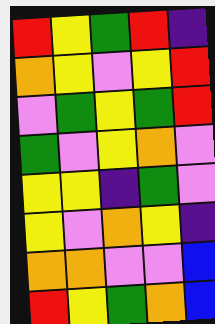[["red", "yellow", "green", "red", "indigo"], ["orange", "yellow", "violet", "yellow", "red"], ["violet", "green", "yellow", "green", "red"], ["green", "violet", "yellow", "orange", "violet"], ["yellow", "yellow", "indigo", "green", "violet"], ["yellow", "violet", "orange", "yellow", "indigo"], ["orange", "orange", "violet", "violet", "blue"], ["red", "yellow", "green", "orange", "blue"]]